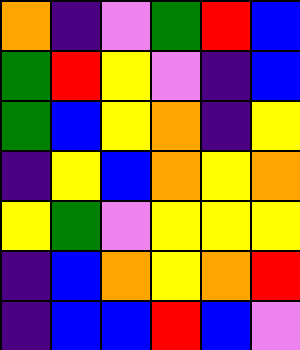[["orange", "indigo", "violet", "green", "red", "blue"], ["green", "red", "yellow", "violet", "indigo", "blue"], ["green", "blue", "yellow", "orange", "indigo", "yellow"], ["indigo", "yellow", "blue", "orange", "yellow", "orange"], ["yellow", "green", "violet", "yellow", "yellow", "yellow"], ["indigo", "blue", "orange", "yellow", "orange", "red"], ["indigo", "blue", "blue", "red", "blue", "violet"]]